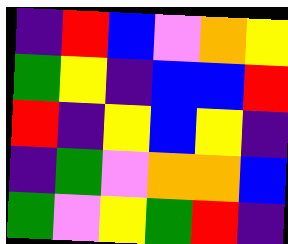[["indigo", "red", "blue", "violet", "orange", "yellow"], ["green", "yellow", "indigo", "blue", "blue", "red"], ["red", "indigo", "yellow", "blue", "yellow", "indigo"], ["indigo", "green", "violet", "orange", "orange", "blue"], ["green", "violet", "yellow", "green", "red", "indigo"]]